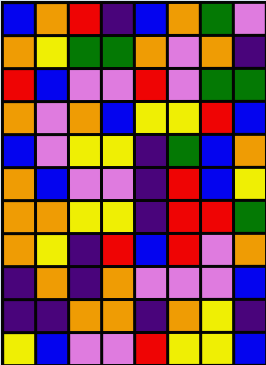[["blue", "orange", "red", "indigo", "blue", "orange", "green", "violet"], ["orange", "yellow", "green", "green", "orange", "violet", "orange", "indigo"], ["red", "blue", "violet", "violet", "red", "violet", "green", "green"], ["orange", "violet", "orange", "blue", "yellow", "yellow", "red", "blue"], ["blue", "violet", "yellow", "yellow", "indigo", "green", "blue", "orange"], ["orange", "blue", "violet", "violet", "indigo", "red", "blue", "yellow"], ["orange", "orange", "yellow", "yellow", "indigo", "red", "red", "green"], ["orange", "yellow", "indigo", "red", "blue", "red", "violet", "orange"], ["indigo", "orange", "indigo", "orange", "violet", "violet", "violet", "blue"], ["indigo", "indigo", "orange", "orange", "indigo", "orange", "yellow", "indigo"], ["yellow", "blue", "violet", "violet", "red", "yellow", "yellow", "blue"]]